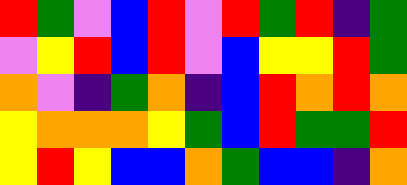[["red", "green", "violet", "blue", "red", "violet", "red", "green", "red", "indigo", "green"], ["violet", "yellow", "red", "blue", "red", "violet", "blue", "yellow", "yellow", "red", "green"], ["orange", "violet", "indigo", "green", "orange", "indigo", "blue", "red", "orange", "red", "orange"], ["yellow", "orange", "orange", "orange", "yellow", "green", "blue", "red", "green", "green", "red"], ["yellow", "red", "yellow", "blue", "blue", "orange", "green", "blue", "blue", "indigo", "orange"]]